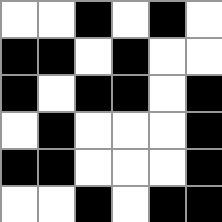[["white", "white", "black", "white", "black", "white"], ["black", "black", "white", "black", "white", "white"], ["black", "white", "black", "black", "white", "black"], ["white", "black", "white", "white", "white", "black"], ["black", "black", "white", "white", "white", "black"], ["white", "white", "black", "white", "black", "black"]]